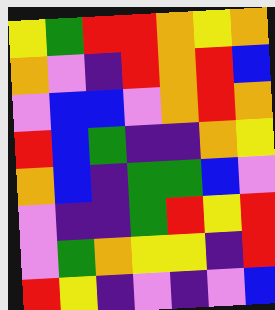[["yellow", "green", "red", "red", "orange", "yellow", "orange"], ["orange", "violet", "indigo", "red", "orange", "red", "blue"], ["violet", "blue", "blue", "violet", "orange", "red", "orange"], ["red", "blue", "green", "indigo", "indigo", "orange", "yellow"], ["orange", "blue", "indigo", "green", "green", "blue", "violet"], ["violet", "indigo", "indigo", "green", "red", "yellow", "red"], ["violet", "green", "orange", "yellow", "yellow", "indigo", "red"], ["red", "yellow", "indigo", "violet", "indigo", "violet", "blue"]]